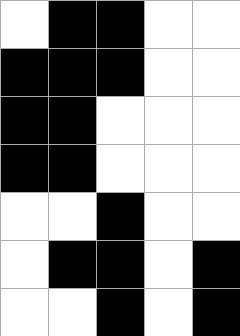[["white", "black", "black", "white", "white"], ["black", "black", "black", "white", "white"], ["black", "black", "white", "white", "white"], ["black", "black", "white", "white", "white"], ["white", "white", "black", "white", "white"], ["white", "black", "black", "white", "black"], ["white", "white", "black", "white", "black"]]